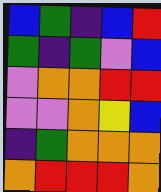[["blue", "green", "indigo", "blue", "red"], ["green", "indigo", "green", "violet", "blue"], ["violet", "orange", "orange", "red", "red"], ["violet", "violet", "orange", "yellow", "blue"], ["indigo", "green", "orange", "orange", "orange"], ["orange", "red", "red", "red", "orange"]]